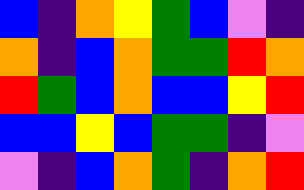[["blue", "indigo", "orange", "yellow", "green", "blue", "violet", "indigo"], ["orange", "indigo", "blue", "orange", "green", "green", "red", "orange"], ["red", "green", "blue", "orange", "blue", "blue", "yellow", "red"], ["blue", "blue", "yellow", "blue", "green", "green", "indigo", "violet"], ["violet", "indigo", "blue", "orange", "green", "indigo", "orange", "red"]]